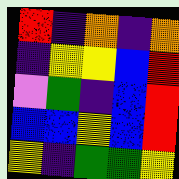[["red", "indigo", "orange", "indigo", "orange"], ["indigo", "yellow", "yellow", "blue", "red"], ["violet", "green", "indigo", "blue", "red"], ["blue", "blue", "yellow", "blue", "red"], ["yellow", "indigo", "green", "green", "yellow"]]